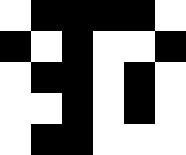[["white", "black", "black", "black", "black", "white"], ["black", "white", "black", "white", "white", "black"], ["white", "black", "black", "white", "black", "white"], ["white", "white", "black", "white", "black", "white"], ["white", "black", "black", "white", "white", "white"]]